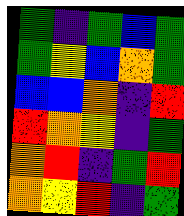[["green", "indigo", "green", "blue", "green"], ["green", "yellow", "blue", "orange", "green"], ["blue", "blue", "orange", "indigo", "red"], ["red", "orange", "yellow", "indigo", "green"], ["orange", "red", "indigo", "green", "red"], ["orange", "yellow", "red", "indigo", "green"]]